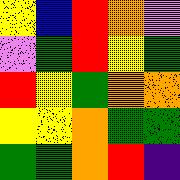[["yellow", "blue", "red", "orange", "violet"], ["violet", "green", "red", "yellow", "green"], ["red", "yellow", "green", "orange", "orange"], ["yellow", "yellow", "orange", "green", "green"], ["green", "green", "orange", "red", "indigo"]]